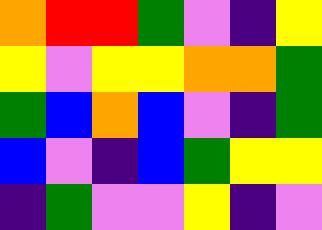[["orange", "red", "red", "green", "violet", "indigo", "yellow"], ["yellow", "violet", "yellow", "yellow", "orange", "orange", "green"], ["green", "blue", "orange", "blue", "violet", "indigo", "green"], ["blue", "violet", "indigo", "blue", "green", "yellow", "yellow"], ["indigo", "green", "violet", "violet", "yellow", "indigo", "violet"]]